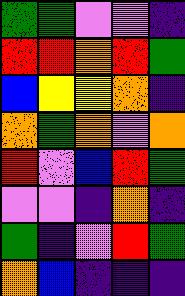[["green", "green", "violet", "violet", "indigo"], ["red", "red", "orange", "red", "green"], ["blue", "yellow", "yellow", "orange", "indigo"], ["orange", "green", "orange", "violet", "orange"], ["red", "violet", "blue", "red", "green"], ["violet", "violet", "indigo", "orange", "indigo"], ["green", "indigo", "violet", "red", "green"], ["orange", "blue", "indigo", "indigo", "indigo"]]